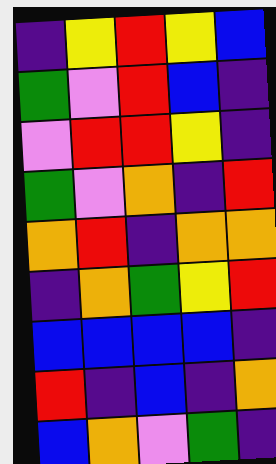[["indigo", "yellow", "red", "yellow", "blue"], ["green", "violet", "red", "blue", "indigo"], ["violet", "red", "red", "yellow", "indigo"], ["green", "violet", "orange", "indigo", "red"], ["orange", "red", "indigo", "orange", "orange"], ["indigo", "orange", "green", "yellow", "red"], ["blue", "blue", "blue", "blue", "indigo"], ["red", "indigo", "blue", "indigo", "orange"], ["blue", "orange", "violet", "green", "indigo"]]